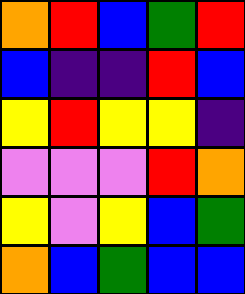[["orange", "red", "blue", "green", "red"], ["blue", "indigo", "indigo", "red", "blue"], ["yellow", "red", "yellow", "yellow", "indigo"], ["violet", "violet", "violet", "red", "orange"], ["yellow", "violet", "yellow", "blue", "green"], ["orange", "blue", "green", "blue", "blue"]]